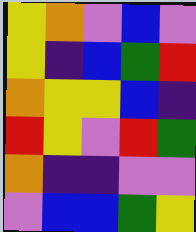[["yellow", "orange", "violet", "blue", "violet"], ["yellow", "indigo", "blue", "green", "red"], ["orange", "yellow", "yellow", "blue", "indigo"], ["red", "yellow", "violet", "red", "green"], ["orange", "indigo", "indigo", "violet", "violet"], ["violet", "blue", "blue", "green", "yellow"]]